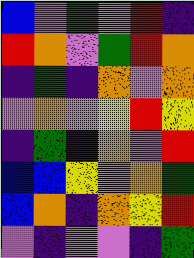[["blue", "violet", "green", "violet", "red", "indigo"], ["red", "orange", "violet", "green", "red", "orange"], ["indigo", "green", "indigo", "orange", "violet", "orange"], ["violet", "orange", "violet", "yellow", "red", "yellow"], ["indigo", "green", "indigo", "orange", "violet", "red"], ["blue", "blue", "yellow", "violet", "orange", "green"], ["blue", "orange", "indigo", "orange", "yellow", "red"], ["violet", "indigo", "violet", "violet", "indigo", "green"]]